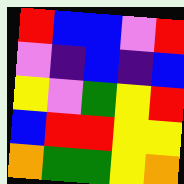[["red", "blue", "blue", "violet", "red"], ["violet", "indigo", "blue", "indigo", "blue"], ["yellow", "violet", "green", "yellow", "red"], ["blue", "red", "red", "yellow", "yellow"], ["orange", "green", "green", "yellow", "orange"]]